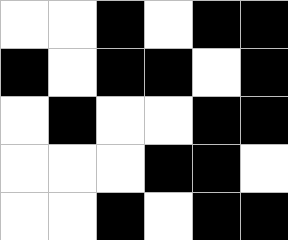[["white", "white", "black", "white", "black", "black"], ["black", "white", "black", "black", "white", "black"], ["white", "black", "white", "white", "black", "black"], ["white", "white", "white", "black", "black", "white"], ["white", "white", "black", "white", "black", "black"]]